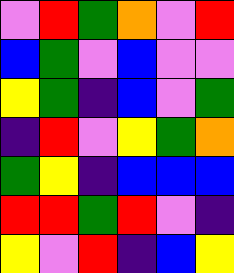[["violet", "red", "green", "orange", "violet", "red"], ["blue", "green", "violet", "blue", "violet", "violet"], ["yellow", "green", "indigo", "blue", "violet", "green"], ["indigo", "red", "violet", "yellow", "green", "orange"], ["green", "yellow", "indigo", "blue", "blue", "blue"], ["red", "red", "green", "red", "violet", "indigo"], ["yellow", "violet", "red", "indigo", "blue", "yellow"]]